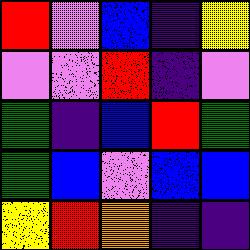[["red", "violet", "blue", "indigo", "yellow"], ["violet", "violet", "red", "indigo", "violet"], ["green", "indigo", "blue", "red", "green"], ["green", "blue", "violet", "blue", "blue"], ["yellow", "red", "orange", "indigo", "indigo"]]